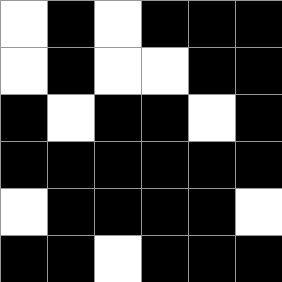[["white", "black", "white", "black", "black", "black"], ["white", "black", "white", "white", "black", "black"], ["black", "white", "black", "black", "white", "black"], ["black", "black", "black", "black", "black", "black"], ["white", "black", "black", "black", "black", "white"], ["black", "black", "white", "black", "black", "black"]]